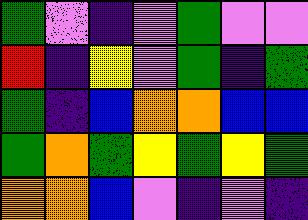[["green", "violet", "indigo", "violet", "green", "violet", "violet"], ["red", "indigo", "yellow", "violet", "green", "indigo", "green"], ["green", "indigo", "blue", "orange", "orange", "blue", "blue"], ["green", "orange", "green", "yellow", "green", "yellow", "green"], ["orange", "orange", "blue", "violet", "indigo", "violet", "indigo"]]